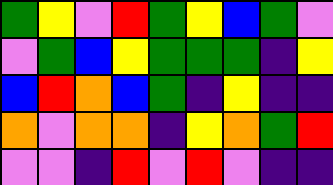[["green", "yellow", "violet", "red", "green", "yellow", "blue", "green", "violet"], ["violet", "green", "blue", "yellow", "green", "green", "green", "indigo", "yellow"], ["blue", "red", "orange", "blue", "green", "indigo", "yellow", "indigo", "indigo"], ["orange", "violet", "orange", "orange", "indigo", "yellow", "orange", "green", "red"], ["violet", "violet", "indigo", "red", "violet", "red", "violet", "indigo", "indigo"]]